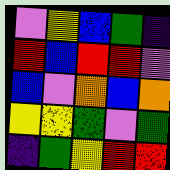[["violet", "yellow", "blue", "green", "indigo"], ["red", "blue", "red", "red", "violet"], ["blue", "violet", "orange", "blue", "orange"], ["yellow", "yellow", "green", "violet", "green"], ["indigo", "green", "yellow", "red", "red"]]